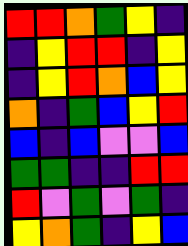[["red", "red", "orange", "green", "yellow", "indigo"], ["indigo", "yellow", "red", "red", "indigo", "yellow"], ["indigo", "yellow", "red", "orange", "blue", "yellow"], ["orange", "indigo", "green", "blue", "yellow", "red"], ["blue", "indigo", "blue", "violet", "violet", "blue"], ["green", "green", "indigo", "indigo", "red", "red"], ["red", "violet", "green", "violet", "green", "indigo"], ["yellow", "orange", "green", "indigo", "yellow", "blue"]]